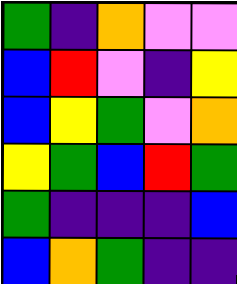[["green", "indigo", "orange", "violet", "violet"], ["blue", "red", "violet", "indigo", "yellow"], ["blue", "yellow", "green", "violet", "orange"], ["yellow", "green", "blue", "red", "green"], ["green", "indigo", "indigo", "indigo", "blue"], ["blue", "orange", "green", "indigo", "indigo"]]